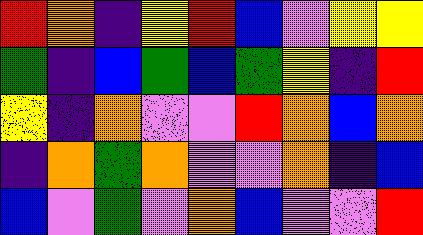[["red", "orange", "indigo", "yellow", "red", "blue", "violet", "yellow", "yellow"], ["green", "indigo", "blue", "green", "blue", "green", "yellow", "indigo", "red"], ["yellow", "indigo", "orange", "violet", "violet", "red", "orange", "blue", "orange"], ["indigo", "orange", "green", "orange", "violet", "violet", "orange", "indigo", "blue"], ["blue", "violet", "green", "violet", "orange", "blue", "violet", "violet", "red"]]